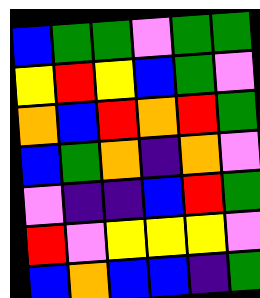[["blue", "green", "green", "violet", "green", "green"], ["yellow", "red", "yellow", "blue", "green", "violet"], ["orange", "blue", "red", "orange", "red", "green"], ["blue", "green", "orange", "indigo", "orange", "violet"], ["violet", "indigo", "indigo", "blue", "red", "green"], ["red", "violet", "yellow", "yellow", "yellow", "violet"], ["blue", "orange", "blue", "blue", "indigo", "green"]]